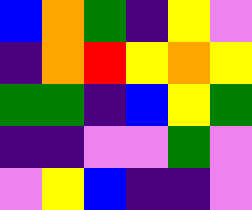[["blue", "orange", "green", "indigo", "yellow", "violet"], ["indigo", "orange", "red", "yellow", "orange", "yellow"], ["green", "green", "indigo", "blue", "yellow", "green"], ["indigo", "indigo", "violet", "violet", "green", "violet"], ["violet", "yellow", "blue", "indigo", "indigo", "violet"]]